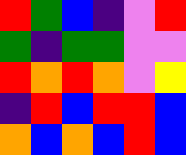[["red", "green", "blue", "indigo", "violet", "red"], ["green", "indigo", "green", "green", "violet", "violet"], ["red", "orange", "red", "orange", "violet", "yellow"], ["indigo", "red", "blue", "red", "red", "blue"], ["orange", "blue", "orange", "blue", "red", "blue"]]